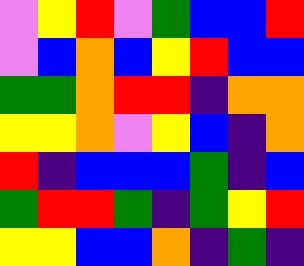[["violet", "yellow", "red", "violet", "green", "blue", "blue", "red"], ["violet", "blue", "orange", "blue", "yellow", "red", "blue", "blue"], ["green", "green", "orange", "red", "red", "indigo", "orange", "orange"], ["yellow", "yellow", "orange", "violet", "yellow", "blue", "indigo", "orange"], ["red", "indigo", "blue", "blue", "blue", "green", "indigo", "blue"], ["green", "red", "red", "green", "indigo", "green", "yellow", "red"], ["yellow", "yellow", "blue", "blue", "orange", "indigo", "green", "indigo"]]